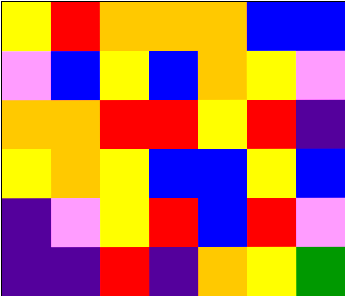[["yellow", "red", "orange", "orange", "orange", "blue", "blue"], ["violet", "blue", "yellow", "blue", "orange", "yellow", "violet"], ["orange", "orange", "red", "red", "yellow", "red", "indigo"], ["yellow", "orange", "yellow", "blue", "blue", "yellow", "blue"], ["indigo", "violet", "yellow", "red", "blue", "red", "violet"], ["indigo", "indigo", "red", "indigo", "orange", "yellow", "green"]]